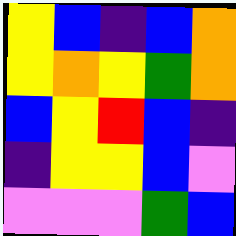[["yellow", "blue", "indigo", "blue", "orange"], ["yellow", "orange", "yellow", "green", "orange"], ["blue", "yellow", "red", "blue", "indigo"], ["indigo", "yellow", "yellow", "blue", "violet"], ["violet", "violet", "violet", "green", "blue"]]